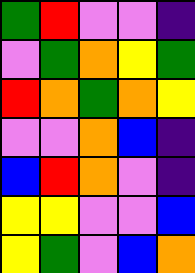[["green", "red", "violet", "violet", "indigo"], ["violet", "green", "orange", "yellow", "green"], ["red", "orange", "green", "orange", "yellow"], ["violet", "violet", "orange", "blue", "indigo"], ["blue", "red", "orange", "violet", "indigo"], ["yellow", "yellow", "violet", "violet", "blue"], ["yellow", "green", "violet", "blue", "orange"]]